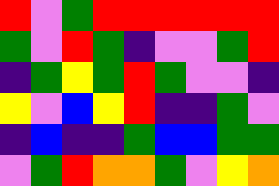[["red", "violet", "green", "red", "red", "red", "red", "red", "red"], ["green", "violet", "red", "green", "indigo", "violet", "violet", "green", "red"], ["indigo", "green", "yellow", "green", "red", "green", "violet", "violet", "indigo"], ["yellow", "violet", "blue", "yellow", "red", "indigo", "indigo", "green", "violet"], ["indigo", "blue", "indigo", "indigo", "green", "blue", "blue", "green", "green"], ["violet", "green", "red", "orange", "orange", "green", "violet", "yellow", "orange"]]